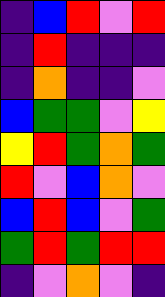[["indigo", "blue", "red", "violet", "red"], ["indigo", "red", "indigo", "indigo", "indigo"], ["indigo", "orange", "indigo", "indigo", "violet"], ["blue", "green", "green", "violet", "yellow"], ["yellow", "red", "green", "orange", "green"], ["red", "violet", "blue", "orange", "violet"], ["blue", "red", "blue", "violet", "green"], ["green", "red", "green", "red", "red"], ["indigo", "violet", "orange", "violet", "indigo"]]